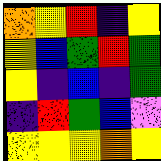[["orange", "yellow", "red", "indigo", "yellow"], ["yellow", "blue", "green", "red", "green"], ["yellow", "indigo", "blue", "indigo", "green"], ["indigo", "red", "green", "blue", "violet"], ["yellow", "yellow", "yellow", "orange", "yellow"]]